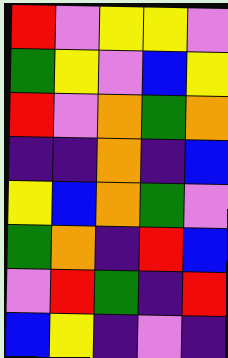[["red", "violet", "yellow", "yellow", "violet"], ["green", "yellow", "violet", "blue", "yellow"], ["red", "violet", "orange", "green", "orange"], ["indigo", "indigo", "orange", "indigo", "blue"], ["yellow", "blue", "orange", "green", "violet"], ["green", "orange", "indigo", "red", "blue"], ["violet", "red", "green", "indigo", "red"], ["blue", "yellow", "indigo", "violet", "indigo"]]